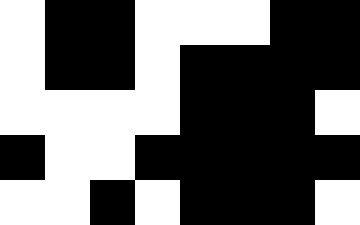[["white", "black", "black", "white", "white", "white", "black", "black"], ["white", "black", "black", "white", "black", "black", "black", "black"], ["white", "white", "white", "white", "black", "black", "black", "white"], ["black", "white", "white", "black", "black", "black", "black", "black"], ["white", "white", "black", "white", "black", "black", "black", "white"]]